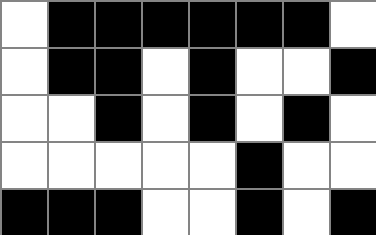[["white", "black", "black", "black", "black", "black", "black", "white"], ["white", "black", "black", "white", "black", "white", "white", "black"], ["white", "white", "black", "white", "black", "white", "black", "white"], ["white", "white", "white", "white", "white", "black", "white", "white"], ["black", "black", "black", "white", "white", "black", "white", "black"]]